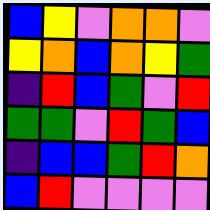[["blue", "yellow", "violet", "orange", "orange", "violet"], ["yellow", "orange", "blue", "orange", "yellow", "green"], ["indigo", "red", "blue", "green", "violet", "red"], ["green", "green", "violet", "red", "green", "blue"], ["indigo", "blue", "blue", "green", "red", "orange"], ["blue", "red", "violet", "violet", "violet", "violet"]]